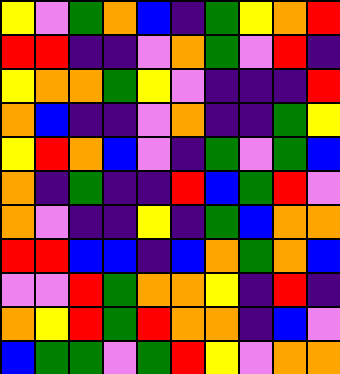[["yellow", "violet", "green", "orange", "blue", "indigo", "green", "yellow", "orange", "red"], ["red", "red", "indigo", "indigo", "violet", "orange", "green", "violet", "red", "indigo"], ["yellow", "orange", "orange", "green", "yellow", "violet", "indigo", "indigo", "indigo", "red"], ["orange", "blue", "indigo", "indigo", "violet", "orange", "indigo", "indigo", "green", "yellow"], ["yellow", "red", "orange", "blue", "violet", "indigo", "green", "violet", "green", "blue"], ["orange", "indigo", "green", "indigo", "indigo", "red", "blue", "green", "red", "violet"], ["orange", "violet", "indigo", "indigo", "yellow", "indigo", "green", "blue", "orange", "orange"], ["red", "red", "blue", "blue", "indigo", "blue", "orange", "green", "orange", "blue"], ["violet", "violet", "red", "green", "orange", "orange", "yellow", "indigo", "red", "indigo"], ["orange", "yellow", "red", "green", "red", "orange", "orange", "indigo", "blue", "violet"], ["blue", "green", "green", "violet", "green", "red", "yellow", "violet", "orange", "orange"]]